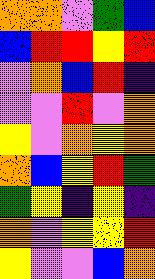[["orange", "orange", "violet", "green", "blue"], ["blue", "red", "red", "yellow", "red"], ["violet", "orange", "blue", "red", "indigo"], ["violet", "violet", "red", "violet", "orange"], ["yellow", "violet", "orange", "yellow", "orange"], ["orange", "blue", "yellow", "red", "green"], ["green", "yellow", "indigo", "yellow", "indigo"], ["orange", "violet", "yellow", "yellow", "red"], ["yellow", "violet", "violet", "blue", "orange"]]